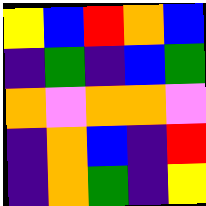[["yellow", "blue", "red", "orange", "blue"], ["indigo", "green", "indigo", "blue", "green"], ["orange", "violet", "orange", "orange", "violet"], ["indigo", "orange", "blue", "indigo", "red"], ["indigo", "orange", "green", "indigo", "yellow"]]